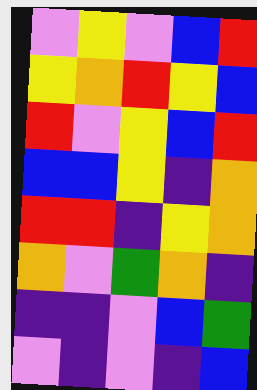[["violet", "yellow", "violet", "blue", "red"], ["yellow", "orange", "red", "yellow", "blue"], ["red", "violet", "yellow", "blue", "red"], ["blue", "blue", "yellow", "indigo", "orange"], ["red", "red", "indigo", "yellow", "orange"], ["orange", "violet", "green", "orange", "indigo"], ["indigo", "indigo", "violet", "blue", "green"], ["violet", "indigo", "violet", "indigo", "blue"]]